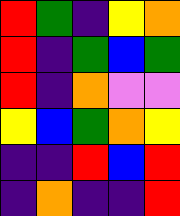[["red", "green", "indigo", "yellow", "orange"], ["red", "indigo", "green", "blue", "green"], ["red", "indigo", "orange", "violet", "violet"], ["yellow", "blue", "green", "orange", "yellow"], ["indigo", "indigo", "red", "blue", "red"], ["indigo", "orange", "indigo", "indigo", "red"]]